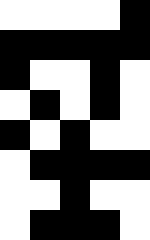[["white", "white", "white", "white", "black"], ["black", "black", "black", "black", "black"], ["black", "white", "white", "black", "white"], ["white", "black", "white", "black", "white"], ["black", "white", "black", "white", "white"], ["white", "black", "black", "black", "black"], ["white", "white", "black", "white", "white"], ["white", "black", "black", "black", "white"]]